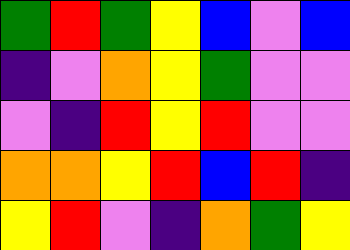[["green", "red", "green", "yellow", "blue", "violet", "blue"], ["indigo", "violet", "orange", "yellow", "green", "violet", "violet"], ["violet", "indigo", "red", "yellow", "red", "violet", "violet"], ["orange", "orange", "yellow", "red", "blue", "red", "indigo"], ["yellow", "red", "violet", "indigo", "orange", "green", "yellow"]]